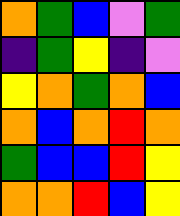[["orange", "green", "blue", "violet", "green"], ["indigo", "green", "yellow", "indigo", "violet"], ["yellow", "orange", "green", "orange", "blue"], ["orange", "blue", "orange", "red", "orange"], ["green", "blue", "blue", "red", "yellow"], ["orange", "orange", "red", "blue", "yellow"]]